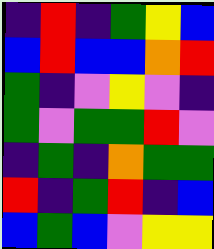[["indigo", "red", "indigo", "green", "yellow", "blue"], ["blue", "red", "blue", "blue", "orange", "red"], ["green", "indigo", "violet", "yellow", "violet", "indigo"], ["green", "violet", "green", "green", "red", "violet"], ["indigo", "green", "indigo", "orange", "green", "green"], ["red", "indigo", "green", "red", "indigo", "blue"], ["blue", "green", "blue", "violet", "yellow", "yellow"]]